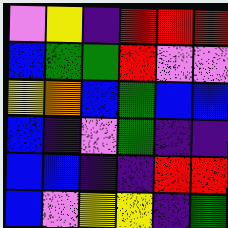[["violet", "yellow", "indigo", "red", "red", "red"], ["blue", "green", "green", "red", "violet", "violet"], ["yellow", "orange", "blue", "green", "blue", "blue"], ["blue", "indigo", "violet", "green", "indigo", "indigo"], ["blue", "blue", "indigo", "indigo", "red", "red"], ["blue", "violet", "yellow", "yellow", "indigo", "green"]]